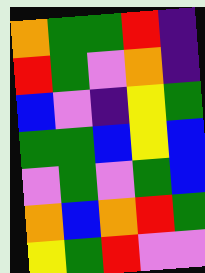[["orange", "green", "green", "red", "indigo"], ["red", "green", "violet", "orange", "indigo"], ["blue", "violet", "indigo", "yellow", "green"], ["green", "green", "blue", "yellow", "blue"], ["violet", "green", "violet", "green", "blue"], ["orange", "blue", "orange", "red", "green"], ["yellow", "green", "red", "violet", "violet"]]